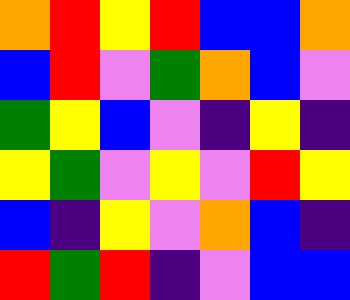[["orange", "red", "yellow", "red", "blue", "blue", "orange"], ["blue", "red", "violet", "green", "orange", "blue", "violet"], ["green", "yellow", "blue", "violet", "indigo", "yellow", "indigo"], ["yellow", "green", "violet", "yellow", "violet", "red", "yellow"], ["blue", "indigo", "yellow", "violet", "orange", "blue", "indigo"], ["red", "green", "red", "indigo", "violet", "blue", "blue"]]